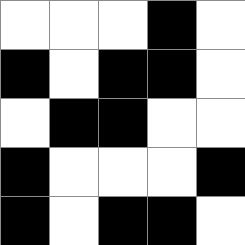[["white", "white", "white", "black", "white"], ["black", "white", "black", "black", "white"], ["white", "black", "black", "white", "white"], ["black", "white", "white", "white", "black"], ["black", "white", "black", "black", "white"]]